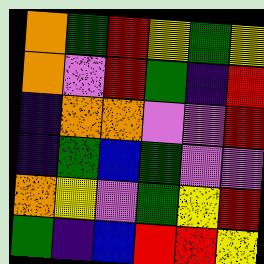[["orange", "green", "red", "yellow", "green", "yellow"], ["orange", "violet", "red", "green", "indigo", "red"], ["indigo", "orange", "orange", "violet", "violet", "red"], ["indigo", "green", "blue", "green", "violet", "violet"], ["orange", "yellow", "violet", "green", "yellow", "red"], ["green", "indigo", "blue", "red", "red", "yellow"]]